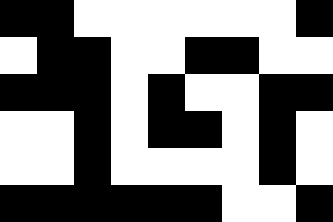[["black", "black", "white", "white", "white", "white", "white", "white", "black"], ["white", "black", "black", "white", "white", "black", "black", "white", "white"], ["black", "black", "black", "white", "black", "white", "white", "black", "black"], ["white", "white", "black", "white", "black", "black", "white", "black", "white"], ["white", "white", "black", "white", "white", "white", "white", "black", "white"], ["black", "black", "black", "black", "black", "black", "white", "white", "black"]]